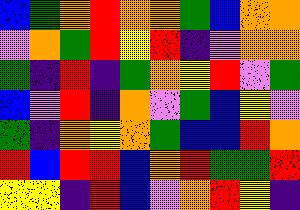[["blue", "green", "orange", "red", "orange", "orange", "green", "blue", "orange", "orange"], ["violet", "orange", "green", "red", "yellow", "red", "indigo", "violet", "orange", "orange"], ["green", "indigo", "red", "indigo", "green", "orange", "yellow", "red", "violet", "green"], ["blue", "violet", "red", "indigo", "orange", "violet", "green", "blue", "yellow", "violet"], ["green", "indigo", "orange", "yellow", "orange", "green", "blue", "blue", "red", "orange"], ["red", "blue", "red", "red", "blue", "orange", "red", "green", "green", "red"], ["yellow", "yellow", "indigo", "red", "blue", "violet", "orange", "red", "yellow", "indigo"]]